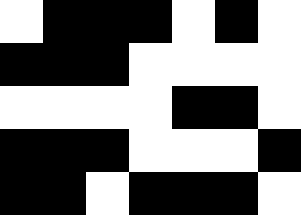[["white", "black", "black", "black", "white", "black", "white"], ["black", "black", "black", "white", "white", "white", "white"], ["white", "white", "white", "white", "black", "black", "white"], ["black", "black", "black", "white", "white", "white", "black"], ["black", "black", "white", "black", "black", "black", "white"]]